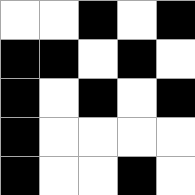[["white", "white", "black", "white", "black"], ["black", "black", "white", "black", "white"], ["black", "white", "black", "white", "black"], ["black", "white", "white", "white", "white"], ["black", "white", "white", "black", "white"]]